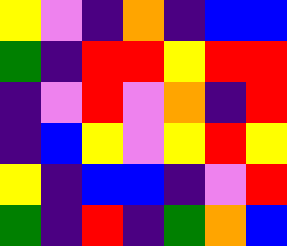[["yellow", "violet", "indigo", "orange", "indigo", "blue", "blue"], ["green", "indigo", "red", "red", "yellow", "red", "red"], ["indigo", "violet", "red", "violet", "orange", "indigo", "red"], ["indigo", "blue", "yellow", "violet", "yellow", "red", "yellow"], ["yellow", "indigo", "blue", "blue", "indigo", "violet", "red"], ["green", "indigo", "red", "indigo", "green", "orange", "blue"]]